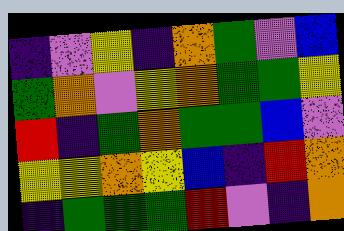[["indigo", "violet", "yellow", "indigo", "orange", "green", "violet", "blue"], ["green", "orange", "violet", "yellow", "orange", "green", "green", "yellow"], ["red", "indigo", "green", "orange", "green", "green", "blue", "violet"], ["yellow", "yellow", "orange", "yellow", "blue", "indigo", "red", "orange"], ["indigo", "green", "green", "green", "red", "violet", "indigo", "orange"]]